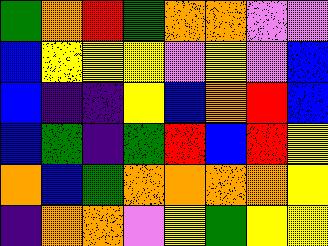[["green", "orange", "red", "green", "orange", "orange", "violet", "violet"], ["blue", "yellow", "yellow", "yellow", "violet", "yellow", "violet", "blue"], ["blue", "indigo", "indigo", "yellow", "blue", "orange", "red", "blue"], ["blue", "green", "indigo", "green", "red", "blue", "red", "yellow"], ["orange", "blue", "green", "orange", "orange", "orange", "orange", "yellow"], ["indigo", "orange", "orange", "violet", "yellow", "green", "yellow", "yellow"]]